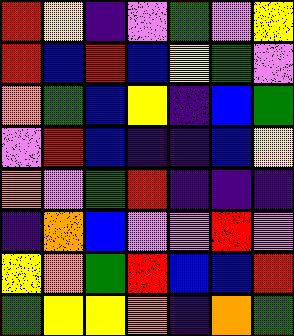[["red", "yellow", "indigo", "violet", "green", "violet", "yellow"], ["red", "blue", "red", "blue", "yellow", "green", "violet"], ["orange", "green", "blue", "yellow", "indigo", "blue", "green"], ["violet", "red", "blue", "indigo", "indigo", "blue", "yellow"], ["orange", "violet", "green", "red", "indigo", "indigo", "indigo"], ["indigo", "orange", "blue", "violet", "violet", "red", "violet"], ["yellow", "orange", "green", "red", "blue", "blue", "red"], ["green", "yellow", "yellow", "orange", "indigo", "orange", "green"]]